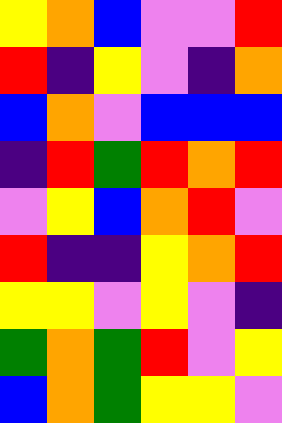[["yellow", "orange", "blue", "violet", "violet", "red"], ["red", "indigo", "yellow", "violet", "indigo", "orange"], ["blue", "orange", "violet", "blue", "blue", "blue"], ["indigo", "red", "green", "red", "orange", "red"], ["violet", "yellow", "blue", "orange", "red", "violet"], ["red", "indigo", "indigo", "yellow", "orange", "red"], ["yellow", "yellow", "violet", "yellow", "violet", "indigo"], ["green", "orange", "green", "red", "violet", "yellow"], ["blue", "orange", "green", "yellow", "yellow", "violet"]]